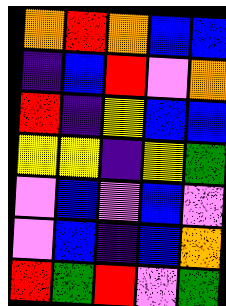[["orange", "red", "orange", "blue", "blue"], ["indigo", "blue", "red", "violet", "orange"], ["red", "indigo", "yellow", "blue", "blue"], ["yellow", "yellow", "indigo", "yellow", "green"], ["violet", "blue", "violet", "blue", "violet"], ["violet", "blue", "indigo", "blue", "orange"], ["red", "green", "red", "violet", "green"]]